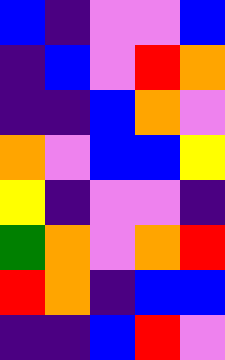[["blue", "indigo", "violet", "violet", "blue"], ["indigo", "blue", "violet", "red", "orange"], ["indigo", "indigo", "blue", "orange", "violet"], ["orange", "violet", "blue", "blue", "yellow"], ["yellow", "indigo", "violet", "violet", "indigo"], ["green", "orange", "violet", "orange", "red"], ["red", "orange", "indigo", "blue", "blue"], ["indigo", "indigo", "blue", "red", "violet"]]